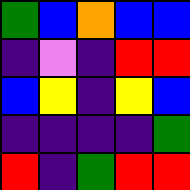[["green", "blue", "orange", "blue", "blue"], ["indigo", "violet", "indigo", "red", "red"], ["blue", "yellow", "indigo", "yellow", "blue"], ["indigo", "indigo", "indigo", "indigo", "green"], ["red", "indigo", "green", "red", "red"]]